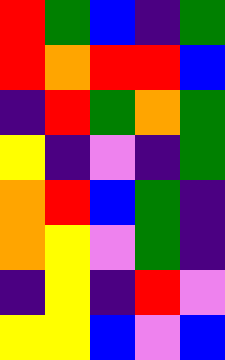[["red", "green", "blue", "indigo", "green"], ["red", "orange", "red", "red", "blue"], ["indigo", "red", "green", "orange", "green"], ["yellow", "indigo", "violet", "indigo", "green"], ["orange", "red", "blue", "green", "indigo"], ["orange", "yellow", "violet", "green", "indigo"], ["indigo", "yellow", "indigo", "red", "violet"], ["yellow", "yellow", "blue", "violet", "blue"]]